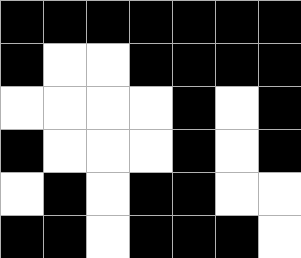[["black", "black", "black", "black", "black", "black", "black"], ["black", "white", "white", "black", "black", "black", "black"], ["white", "white", "white", "white", "black", "white", "black"], ["black", "white", "white", "white", "black", "white", "black"], ["white", "black", "white", "black", "black", "white", "white"], ["black", "black", "white", "black", "black", "black", "white"]]